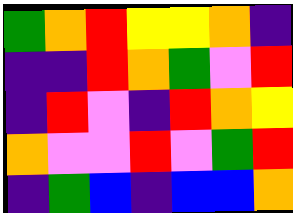[["green", "orange", "red", "yellow", "yellow", "orange", "indigo"], ["indigo", "indigo", "red", "orange", "green", "violet", "red"], ["indigo", "red", "violet", "indigo", "red", "orange", "yellow"], ["orange", "violet", "violet", "red", "violet", "green", "red"], ["indigo", "green", "blue", "indigo", "blue", "blue", "orange"]]